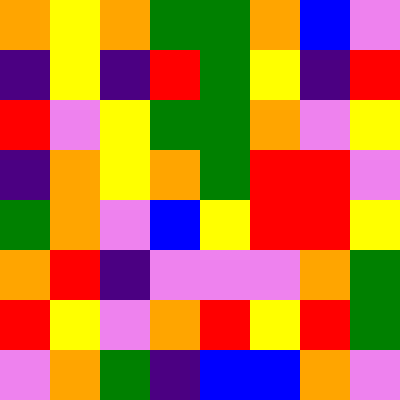[["orange", "yellow", "orange", "green", "green", "orange", "blue", "violet"], ["indigo", "yellow", "indigo", "red", "green", "yellow", "indigo", "red"], ["red", "violet", "yellow", "green", "green", "orange", "violet", "yellow"], ["indigo", "orange", "yellow", "orange", "green", "red", "red", "violet"], ["green", "orange", "violet", "blue", "yellow", "red", "red", "yellow"], ["orange", "red", "indigo", "violet", "violet", "violet", "orange", "green"], ["red", "yellow", "violet", "orange", "red", "yellow", "red", "green"], ["violet", "orange", "green", "indigo", "blue", "blue", "orange", "violet"]]